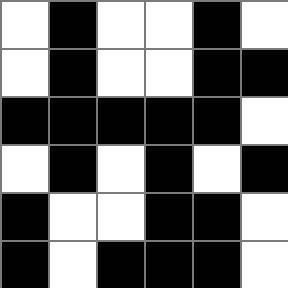[["white", "black", "white", "white", "black", "white"], ["white", "black", "white", "white", "black", "black"], ["black", "black", "black", "black", "black", "white"], ["white", "black", "white", "black", "white", "black"], ["black", "white", "white", "black", "black", "white"], ["black", "white", "black", "black", "black", "white"]]